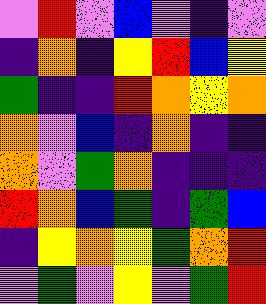[["violet", "red", "violet", "blue", "violet", "indigo", "violet"], ["indigo", "orange", "indigo", "yellow", "red", "blue", "yellow"], ["green", "indigo", "indigo", "red", "orange", "yellow", "orange"], ["orange", "violet", "blue", "indigo", "orange", "indigo", "indigo"], ["orange", "violet", "green", "orange", "indigo", "indigo", "indigo"], ["red", "orange", "blue", "green", "indigo", "green", "blue"], ["indigo", "yellow", "orange", "yellow", "green", "orange", "red"], ["violet", "green", "violet", "yellow", "violet", "green", "red"]]